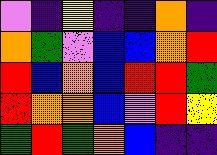[["violet", "indigo", "yellow", "indigo", "indigo", "orange", "indigo"], ["orange", "green", "violet", "blue", "blue", "orange", "red"], ["red", "blue", "orange", "blue", "red", "red", "green"], ["red", "orange", "orange", "blue", "violet", "red", "yellow"], ["green", "red", "green", "orange", "blue", "indigo", "indigo"]]